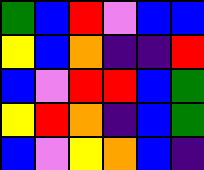[["green", "blue", "red", "violet", "blue", "blue"], ["yellow", "blue", "orange", "indigo", "indigo", "red"], ["blue", "violet", "red", "red", "blue", "green"], ["yellow", "red", "orange", "indigo", "blue", "green"], ["blue", "violet", "yellow", "orange", "blue", "indigo"]]